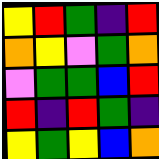[["yellow", "red", "green", "indigo", "red"], ["orange", "yellow", "violet", "green", "orange"], ["violet", "green", "green", "blue", "red"], ["red", "indigo", "red", "green", "indigo"], ["yellow", "green", "yellow", "blue", "orange"]]